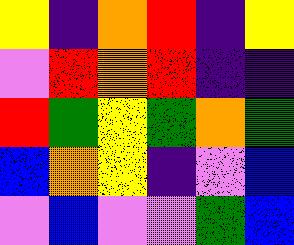[["yellow", "indigo", "orange", "red", "indigo", "yellow"], ["violet", "red", "orange", "red", "indigo", "indigo"], ["red", "green", "yellow", "green", "orange", "green"], ["blue", "orange", "yellow", "indigo", "violet", "blue"], ["violet", "blue", "violet", "violet", "green", "blue"]]